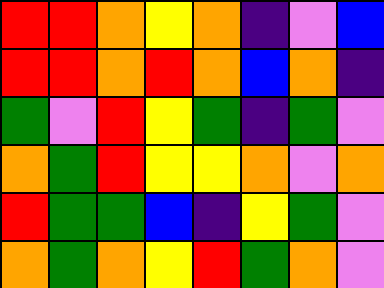[["red", "red", "orange", "yellow", "orange", "indigo", "violet", "blue"], ["red", "red", "orange", "red", "orange", "blue", "orange", "indigo"], ["green", "violet", "red", "yellow", "green", "indigo", "green", "violet"], ["orange", "green", "red", "yellow", "yellow", "orange", "violet", "orange"], ["red", "green", "green", "blue", "indigo", "yellow", "green", "violet"], ["orange", "green", "orange", "yellow", "red", "green", "orange", "violet"]]